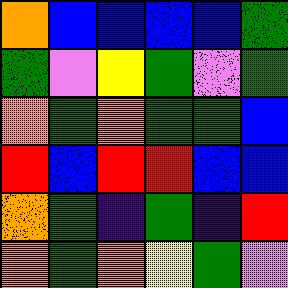[["orange", "blue", "blue", "blue", "blue", "green"], ["green", "violet", "yellow", "green", "violet", "green"], ["orange", "green", "orange", "green", "green", "blue"], ["red", "blue", "red", "red", "blue", "blue"], ["orange", "green", "indigo", "green", "indigo", "red"], ["orange", "green", "orange", "yellow", "green", "violet"]]